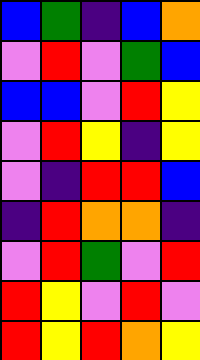[["blue", "green", "indigo", "blue", "orange"], ["violet", "red", "violet", "green", "blue"], ["blue", "blue", "violet", "red", "yellow"], ["violet", "red", "yellow", "indigo", "yellow"], ["violet", "indigo", "red", "red", "blue"], ["indigo", "red", "orange", "orange", "indigo"], ["violet", "red", "green", "violet", "red"], ["red", "yellow", "violet", "red", "violet"], ["red", "yellow", "red", "orange", "yellow"]]